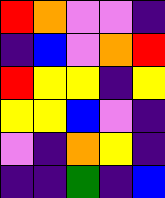[["red", "orange", "violet", "violet", "indigo"], ["indigo", "blue", "violet", "orange", "red"], ["red", "yellow", "yellow", "indigo", "yellow"], ["yellow", "yellow", "blue", "violet", "indigo"], ["violet", "indigo", "orange", "yellow", "indigo"], ["indigo", "indigo", "green", "indigo", "blue"]]